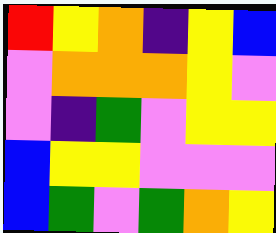[["red", "yellow", "orange", "indigo", "yellow", "blue"], ["violet", "orange", "orange", "orange", "yellow", "violet"], ["violet", "indigo", "green", "violet", "yellow", "yellow"], ["blue", "yellow", "yellow", "violet", "violet", "violet"], ["blue", "green", "violet", "green", "orange", "yellow"]]